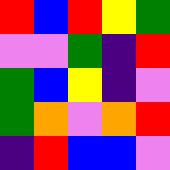[["red", "blue", "red", "yellow", "green"], ["violet", "violet", "green", "indigo", "red"], ["green", "blue", "yellow", "indigo", "violet"], ["green", "orange", "violet", "orange", "red"], ["indigo", "red", "blue", "blue", "violet"]]